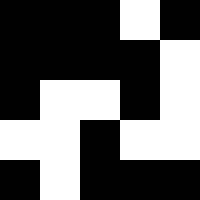[["black", "black", "black", "white", "black"], ["black", "black", "black", "black", "white"], ["black", "white", "white", "black", "white"], ["white", "white", "black", "white", "white"], ["black", "white", "black", "black", "black"]]